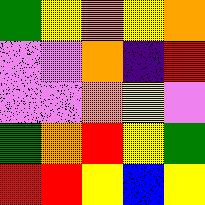[["green", "yellow", "orange", "yellow", "orange"], ["violet", "violet", "orange", "indigo", "red"], ["violet", "violet", "orange", "yellow", "violet"], ["green", "orange", "red", "yellow", "green"], ["red", "red", "yellow", "blue", "yellow"]]